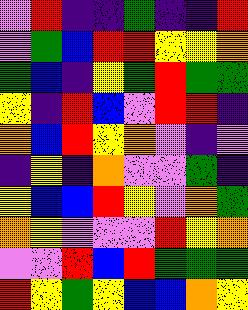[["violet", "red", "indigo", "indigo", "green", "indigo", "indigo", "red"], ["violet", "green", "blue", "red", "red", "yellow", "yellow", "orange"], ["green", "blue", "indigo", "yellow", "green", "red", "green", "green"], ["yellow", "indigo", "red", "blue", "violet", "red", "red", "indigo"], ["orange", "blue", "red", "yellow", "orange", "violet", "indigo", "violet"], ["indigo", "yellow", "indigo", "orange", "violet", "violet", "green", "indigo"], ["yellow", "blue", "blue", "red", "yellow", "violet", "orange", "green"], ["orange", "yellow", "violet", "violet", "violet", "red", "yellow", "orange"], ["violet", "violet", "red", "blue", "red", "green", "green", "green"], ["red", "yellow", "green", "yellow", "blue", "blue", "orange", "yellow"]]